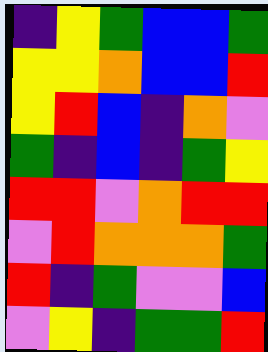[["indigo", "yellow", "green", "blue", "blue", "green"], ["yellow", "yellow", "orange", "blue", "blue", "red"], ["yellow", "red", "blue", "indigo", "orange", "violet"], ["green", "indigo", "blue", "indigo", "green", "yellow"], ["red", "red", "violet", "orange", "red", "red"], ["violet", "red", "orange", "orange", "orange", "green"], ["red", "indigo", "green", "violet", "violet", "blue"], ["violet", "yellow", "indigo", "green", "green", "red"]]